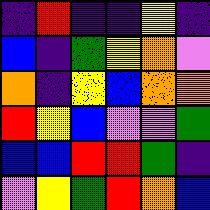[["indigo", "red", "indigo", "indigo", "yellow", "indigo"], ["blue", "indigo", "green", "yellow", "orange", "violet"], ["orange", "indigo", "yellow", "blue", "orange", "orange"], ["red", "yellow", "blue", "violet", "violet", "green"], ["blue", "blue", "red", "red", "green", "indigo"], ["violet", "yellow", "green", "red", "orange", "blue"]]